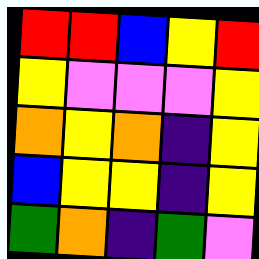[["red", "red", "blue", "yellow", "red"], ["yellow", "violet", "violet", "violet", "yellow"], ["orange", "yellow", "orange", "indigo", "yellow"], ["blue", "yellow", "yellow", "indigo", "yellow"], ["green", "orange", "indigo", "green", "violet"]]